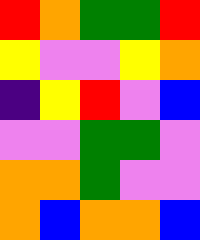[["red", "orange", "green", "green", "red"], ["yellow", "violet", "violet", "yellow", "orange"], ["indigo", "yellow", "red", "violet", "blue"], ["violet", "violet", "green", "green", "violet"], ["orange", "orange", "green", "violet", "violet"], ["orange", "blue", "orange", "orange", "blue"]]